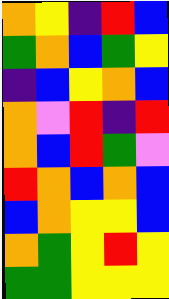[["orange", "yellow", "indigo", "red", "blue"], ["green", "orange", "blue", "green", "yellow"], ["indigo", "blue", "yellow", "orange", "blue"], ["orange", "violet", "red", "indigo", "red"], ["orange", "blue", "red", "green", "violet"], ["red", "orange", "blue", "orange", "blue"], ["blue", "orange", "yellow", "yellow", "blue"], ["orange", "green", "yellow", "red", "yellow"], ["green", "green", "yellow", "yellow", "yellow"]]